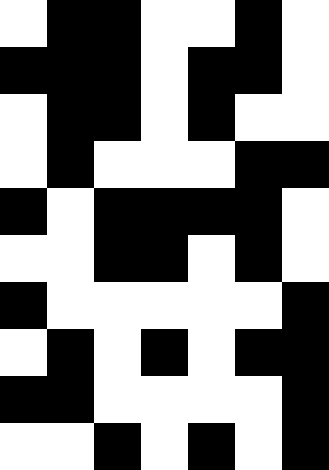[["white", "black", "black", "white", "white", "black", "white"], ["black", "black", "black", "white", "black", "black", "white"], ["white", "black", "black", "white", "black", "white", "white"], ["white", "black", "white", "white", "white", "black", "black"], ["black", "white", "black", "black", "black", "black", "white"], ["white", "white", "black", "black", "white", "black", "white"], ["black", "white", "white", "white", "white", "white", "black"], ["white", "black", "white", "black", "white", "black", "black"], ["black", "black", "white", "white", "white", "white", "black"], ["white", "white", "black", "white", "black", "white", "black"]]